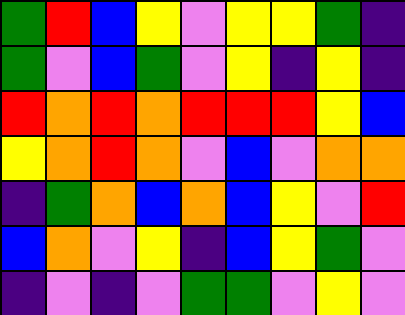[["green", "red", "blue", "yellow", "violet", "yellow", "yellow", "green", "indigo"], ["green", "violet", "blue", "green", "violet", "yellow", "indigo", "yellow", "indigo"], ["red", "orange", "red", "orange", "red", "red", "red", "yellow", "blue"], ["yellow", "orange", "red", "orange", "violet", "blue", "violet", "orange", "orange"], ["indigo", "green", "orange", "blue", "orange", "blue", "yellow", "violet", "red"], ["blue", "orange", "violet", "yellow", "indigo", "blue", "yellow", "green", "violet"], ["indigo", "violet", "indigo", "violet", "green", "green", "violet", "yellow", "violet"]]